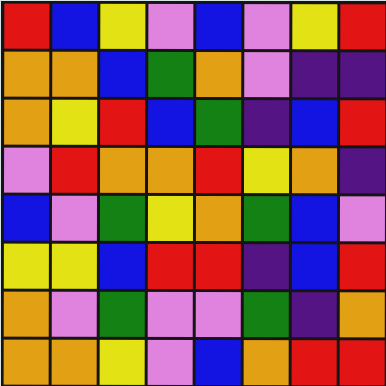[["red", "blue", "yellow", "violet", "blue", "violet", "yellow", "red"], ["orange", "orange", "blue", "green", "orange", "violet", "indigo", "indigo"], ["orange", "yellow", "red", "blue", "green", "indigo", "blue", "red"], ["violet", "red", "orange", "orange", "red", "yellow", "orange", "indigo"], ["blue", "violet", "green", "yellow", "orange", "green", "blue", "violet"], ["yellow", "yellow", "blue", "red", "red", "indigo", "blue", "red"], ["orange", "violet", "green", "violet", "violet", "green", "indigo", "orange"], ["orange", "orange", "yellow", "violet", "blue", "orange", "red", "red"]]